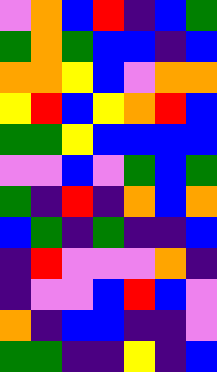[["violet", "orange", "blue", "red", "indigo", "blue", "green"], ["green", "orange", "green", "blue", "blue", "indigo", "blue"], ["orange", "orange", "yellow", "blue", "violet", "orange", "orange"], ["yellow", "red", "blue", "yellow", "orange", "red", "blue"], ["green", "green", "yellow", "blue", "blue", "blue", "blue"], ["violet", "violet", "blue", "violet", "green", "blue", "green"], ["green", "indigo", "red", "indigo", "orange", "blue", "orange"], ["blue", "green", "indigo", "green", "indigo", "indigo", "blue"], ["indigo", "red", "violet", "violet", "violet", "orange", "indigo"], ["indigo", "violet", "violet", "blue", "red", "blue", "violet"], ["orange", "indigo", "blue", "blue", "indigo", "indigo", "violet"], ["green", "green", "indigo", "indigo", "yellow", "indigo", "blue"]]